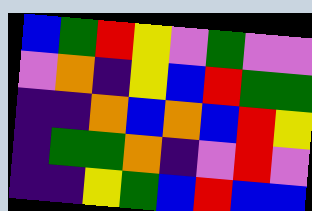[["blue", "green", "red", "yellow", "violet", "green", "violet", "violet"], ["violet", "orange", "indigo", "yellow", "blue", "red", "green", "green"], ["indigo", "indigo", "orange", "blue", "orange", "blue", "red", "yellow"], ["indigo", "green", "green", "orange", "indigo", "violet", "red", "violet"], ["indigo", "indigo", "yellow", "green", "blue", "red", "blue", "blue"]]